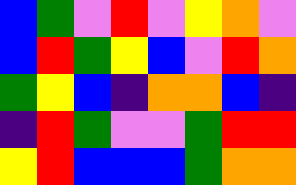[["blue", "green", "violet", "red", "violet", "yellow", "orange", "violet"], ["blue", "red", "green", "yellow", "blue", "violet", "red", "orange"], ["green", "yellow", "blue", "indigo", "orange", "orange", "blue", "indigo"], ["indigo", "red", "green", "violet", "violet", "green", "red", "red"], ["yellow", "red", "blue", "blue", "blue", "green", "orange", "orange"]]